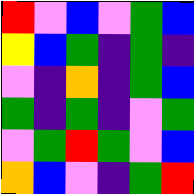[["red", "violet", "blue", "violet", "green", "blue"], ["yellow", "blue", "green", "indigo", "green", "indigo"], ["violet", "indigo", "orange", "indigo", "green", "blue"], ["green", "indigo", "green", "indigo", "violet", "green"], ["violet", "green", "red", "green", "violet", "blue"], ["orange", "blue", "violet", "indigo", "green", "red"]]